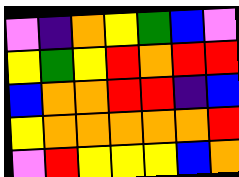[["violet", "indigo", "orange", "yellow", "green", "blue", "violet"], ["yellow", "green", "yellow", "red", "orange", "red", "red"], ["blue", "orange", "orange", "red", "red", "indigo", "blue"], ["yellow", "orange", "orange", "orange", "orange", "orange", "red"], ["violet", "red", "yellow", "yellow", "yellow", "blue", "orange"]]